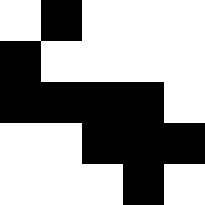[["white", "black", "white", "white", "white"], ["black", "white", "white", "white", "white"], ["black", "black", "black", "black", "white"], ["white", "white", "black", "black", "black"], ["white", "white", "white", "black", "white"]]